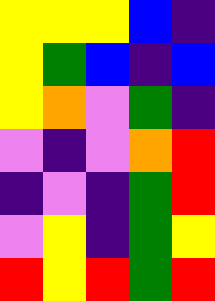[["yellow", "yellow", "yellow", "blue", "indigo"], ["yellow", "green", "blue", "indigo", "blue"], ["yellow", "orange", "violet", "green", "indigo"], ["violet", "indigo", "violet", "orange", "red"], ["indigo", "violet", "indigo", "green", "red"], ["violet", "yellow", "indigo", "green", "yellow"], ["red", "yellow", "red", "green", "red"]]